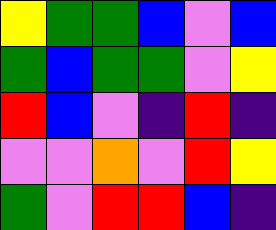[["yellow", "green", "green", "blue", "violet", "blue"], ["green", "blue", "green", "green", "violet", "yellow"], ["red", "blue", "violet", "indigo", "red", "indigo"], ["violet", "violet", "orange", "violet", "red", "yellow"], ["green", "violet", "red", "red", "blue", "indigo"]]